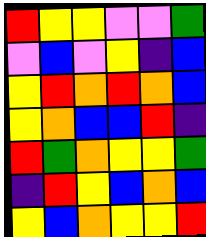[["red", "yellow", "yellow", "violet", "violet", "green"], ["violet", "blue", "violet", "yellow", "indigo", "blue"], ["yellow", "red", "orange", "red", "orange", "blue"], ["yellow", "orange", "blue", "blue", "red", "indigo"], ["red", "green", "orange", "yellow", "yellow", "green"], ["indigo", "red", "yellow", "blue", "orange", "blue"], ["yellow", "blue", "orange", "yellow", "yellow", "red"]]